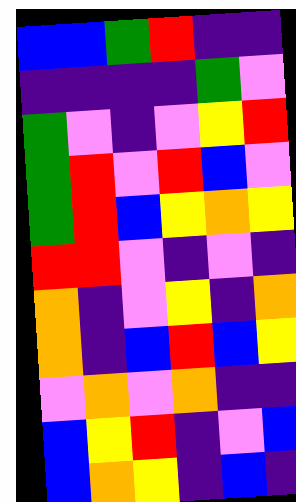[["blue", "blue", "green", "red", "indigo", "indigo"], ["indigo", "indigo", "indigo", "indigo", "green", "violet"], ["green", "violet", "indigo", "violet", "yellow", "red"], ["green", "red", "violet", "red", "blue", "violet"], ["green", "red", "blue", "yellow", "orange", "yellow"], ["red", "red", "violet", "indigo", "violet", "indigo"], ["orange", "indigo", "violet", "yellow", "indigo", "orange"], ["orange", "indigo", "blue", "red", "blue", "yellow"], ["violet", "orange", "violet", "orange", "indigo", "indigo"], ["blue", "yellow", "red", "indigo", "violet", "blue"], ["blue", "orange", "yellow", "indigo", "blue", "indigo"]]